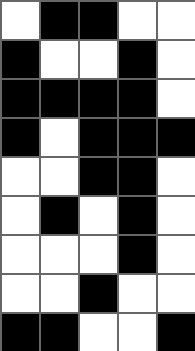[["white", "black", "black", "white", "white"], ["black", "white", "white", "black", "white"], ["black", "black", "black", "black", "white"], ["black", "white", "black", "black", "black"], ["white", "white", "black", "black", "white"], ["white", "black", "white", "black", "white"], ["white", "white", "white", "black", "white"], ["white", "white", "black", "white", "white"], ["black", "black", "white", "white", "black"]]